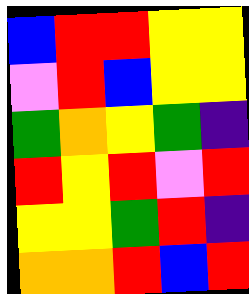[["blue", "red", "red", "yellow", "yellow"], ["violet", "red", "blue", "yellow", "yellow"], ["green", "orange", "yellow", "green", "indigo"], ["red", "yellow", "red", "violet", "red"], ["yellow", "yellow", "green", "red", "indigo"], ["orange", "orange", "red", "blue", "red"]]